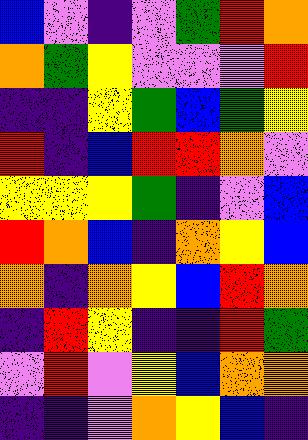[["blue", "violet", "indigo", "violet", "green", "red", "orange"], ["orange", "green", "yellow", "violet", "violet", "violet", "red"], ["indigo", "indigo", "yellow", "green", "blue", "green", "yellow"], ["red", "indigo", "blue", "red", "red", "orange", "violet"], ["yellow", "yellow", "yellow", "green", "indigo", "violet", "blue"], ["red", "orange", "blue", "indigo", "orange", "yellow", "blue"], ["orange", "indigo", "orange", "yellow", "blue", "red", "orange"], ["indigo", "red", "yellow", "indigo", "indigo", "red", "green"], ["violet", "red", "violet", "yellow", "blue", "orange", "orange"], ["indigo", "indigo", "violet", "orange", "yellow", "blue", "indigo"]]